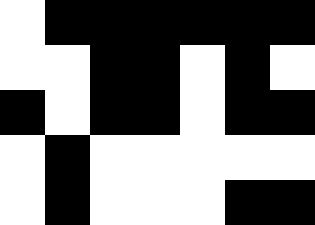[["white", "black", "black", "black", "black", "black", "black"], ["white", "white", "black", "black", "white", "black", "white"], ["black", "white", "black", "black", "white", "black", "black"], ["white", "black", "white", "white", "white", "white", "white"], ["white", "black", "white", "white", "white", "black", "black"]]